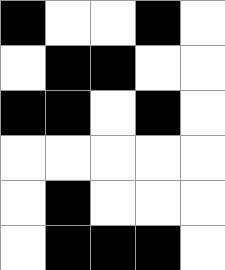[["black", "white", "white", "black", "white"], ["white", "black", "black", "white", "white"], ["black", "black", "white", "black", "white"], ["white", "white", "white", "white", "white"], ["white", "black", "white", "white", "white"], ["white", "black", "black", "black", "white"]]